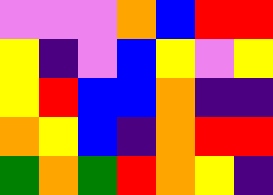[["violet", "violet", "violet", "orange", "blue", "red", "red"], ["yellow", "indigo", "violet", "blue", "yellow", "violet", "yellow"], ["yellow", "red", "blue", "blue", "orange", "indigo", "indigo"], ["orange", "yellow", "blue", "indigo", "orange", "red", "red"], ["green", "orange", "green", "red", "orange", "yellow", "indigo"]]